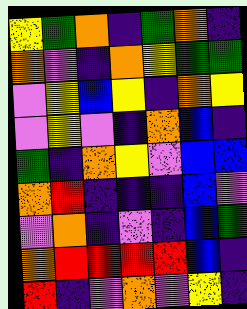[["yellow", "green", "orange", "indigo", "green", "orange", "indigo"], ["orange", "violet", "indigo", "orange", "yellow", "green", "green"], ["violet", "yellow", "blue", "yellow", "indigo", "orange", "yellow"], ["violet", "yellow", "violet", "indigo", "orange", "blue", "indigo"], ["green", "indigo", "orange", "yellow", "violet", "blue", "blue"], ["orange", "red", "indigo", "indigo", "indigo", "blue", "violet"], ["violet", "orange", "indigo", "violet", "indigo", "blue", "green"], ["orange", "red", "red", "red", "red", "blue", "indigo"], ["red", "indigo", "violet", "orange", "violet", "yellow", "indigo"]]